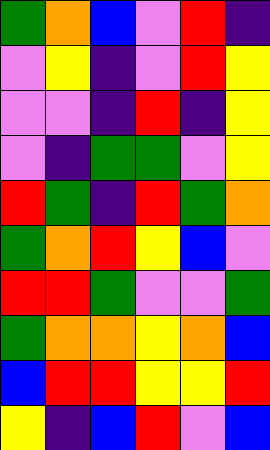[["green", "orange", "blue", "violet", "red", "indigo"], ["violet", "yellow", "indigo", "violet", "red", "yellow"], ["violet", "violet", "indigo", "red", "indigo", "yellow"], ["violet", "indigo", "green", "green", "violet", "yellow"], ["red", "green", "indigo", "red", "green", "orange"], ["green", "orange", "red", "yellow", "blue", "violet"], ["red", "red", "green", "violet", "violet", "green"], ["green", "orange", "orange", "yellow", "orange", "blue"], ["blue", "red", "red", "yellow", "yellow", "red"], ["yellow", "indigo", "blue", "red", "violet", "blue"]]